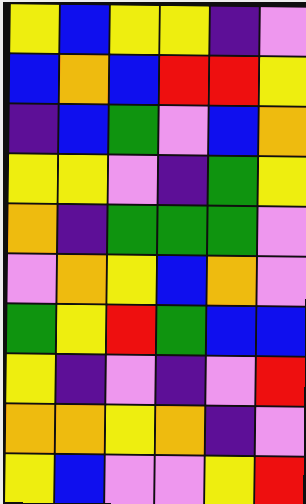[["yellow", "blue", "yellow", "yellow", "indigo", "violet"], ["blue", "orange", "blue", "red", "red", "yellow"], ["indigo", "blue", "green", "violet", "blue", "orange"], ["yellow", "yellow", "violet", "indigo", "green", "yellow"], ["orange", "indigo", "green", "green", "green", "violet"], ["violet", "orange", "yellow", "blue", "orange", "violet"], ["green", "yellow", "red", "green", "blue", "blue"], ["yellow", "indigo", "violet", "indigo", "violet", "red"], ["orange", "orange", "yellow", "orange", "indigo", "violet"], ["yellow", "blue", "violet", "violet", "yellow", "red"]]